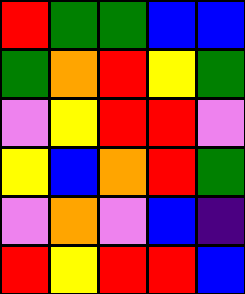[["red", "green", "green", "blue", "blue"], ["green", "orange", "red", "yellow", "green"], ["violet", "yellow", "red", "red", "violet"], ["yellow", "blue", "orange", "red", "green"], ["violet", "orange", "violet", "blue", "indigo"], ["red", "yellow", "red", "red", "blue"]]